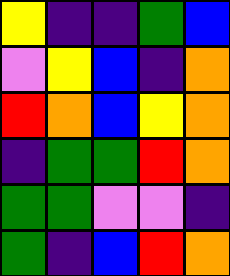[["yellow", "indigo", "indigo", "green", "blue"], ["violet", "yellow", "blue", "indigo", "orange"], ["red", "orange", "blue", "yellow", "orange"], ["indigo", "green", "green", "red", "orange"], ["green", "green", "violet", "violet", "indigo"], ["green", "indigo", "blue", "red", "orange"]]